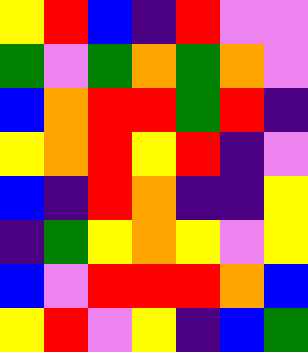[["yellow", "red", "blue", "indigo", "red", "violet", "violet"], ["green", "violet", "green", "orange", "green", "orange", "violet"], ["blue", "orange", "red", "red", "green", "red", "indigo"], ["yellow", "orange", "red", "yellow", "red", "indigo", "violet"], ["blue", "indigo", "red", "orange", "indigo", "indigo", "yellow"], ["indigo", "green", "yellow", "orange", "yellow", "violet", "yellow"], ["blue", "violet", "red", "red", "red", "orange", "blue"], ["yellow", "red", "violet", "yellow", "indigo", "blue", "green"]]